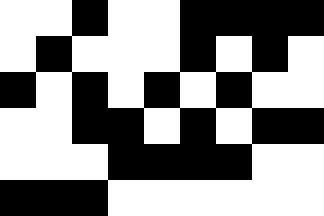[["white", "white", "black", "white", "white", "black", "black", "black", "black"], ["white", "black", "white", "white", "white", "black", "white", "black", "white"], ["black", "white", "black", "white", "black", "white", "black", "white", "white"], ["white", "white", "black", "black", "white", "black", "white", "black", "black"], ["white", "white", "white", "black", "black", "black", "black", "white", "white"], ["black", "black", "black", "white", "white", "white", "white", "white", "white"]]